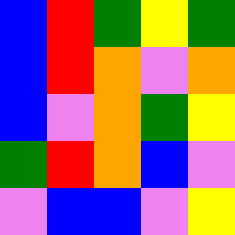[["blue", "red", "green", "yellow", "green"], ["blue", "red", "orange", "violet", "orange"], ["blue", "violet", "orange", "green", "yellow"], ["green", "red", "orange", "blue", "violet"], ["violet", "blue", "blue", "violet", "yellow"]]